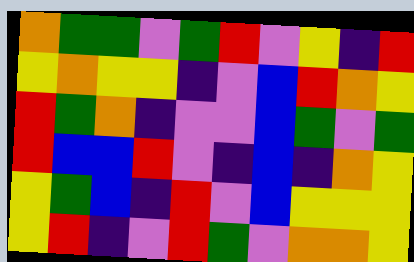[["orange", "green", "green", "violet", "green", "red", "violet", "yellow", "indigo", "red"], ["yellow", "orange", "yellow", "yellow", "indigo", "violet", "blue", "red", "orange", "yellow"], ["red", "green", "orange", "indigo", "violet", "violet", "blue", "green", "violet", "green"], ["red", "blue", "blue", "red", "violet", "indigo", "blue", "indigo", "orange", "yellow"], ["yellow", "green", "blue", "indigo", "red", "violet", "blue", "yellow", "yellow", "yellow"], ["yellow", "red", "indigo", "violet", "red", "green", "violet", "orange", "orange", "yellow"]]